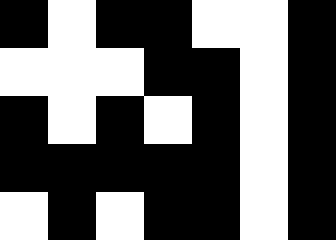[["black", "white", "black", "black", "white", "white", "black"], ["white", "white", "white", "black", "black", "white", "black"], ["black", "white", "black", "white", "black", "white", "black"], ["black", "black", "black", "black", "black", "white", "black"], ["white", "black", "white", "black", "black", "white", "black"]]